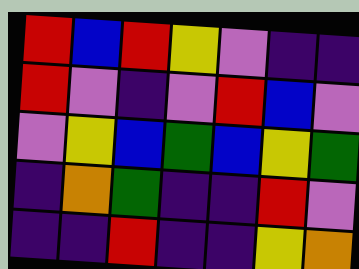[["red", "blue", "red", "yellow", "violet", "indigo", "indigo"], ["red", "violet", "indigo", "violet", "red", "blue", "violet"], ["violet", "yellow", "blue", "green", "blue", "yellow", "green"], ["indigo", "orange", "green", "indigo", "indigo", "red", "violet"], ["indigo", "indigo", "red", "indigo", "indigo", "yellow", "orange"]]